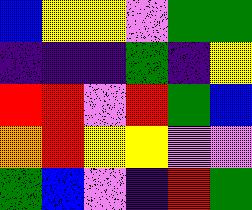[["blue", "yellow", "yellow", "violet", "green", "green"], ["indigo", "indigo", "indigo", "green", "indigo", "yellow"], ["red", "red", "violet", "red", "green", "blue"], ["orange", "red", "yellow", "yellow", "violet", "violet"], ["green", "blue", "violet", "indigo", "red", "green"]]